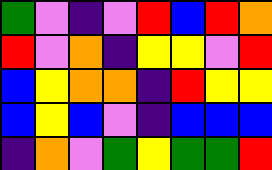[["green", "violet", "indigo", "violet", "red", "blue", "red", "orange"], ["red", "violet", "orange", "indigo", "yellow", "yellow", "violet", "red"], ["blue", "yellow", "orange", "orange", "indigo", "red", "yellow", "yellow"], ["blue", "yellow", "blue", "violet", "indigo", "blue", "blue", "blue"], ["indigo", "orange", "violet", "green", "yellow", "green", "green", "red"]]